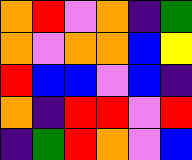[["orange", "red", "violet", "orange", "indigo", "green"], ["orange", "violet", "orange", "orange", "blue", "yellow"], ["red", "blue", "blue", "violet", "blue", "indigo"], ["orange", "indigo", "red", "red", "violet", "red"], ["indigo", "green", "red", "orange", "violet", "blue"]]